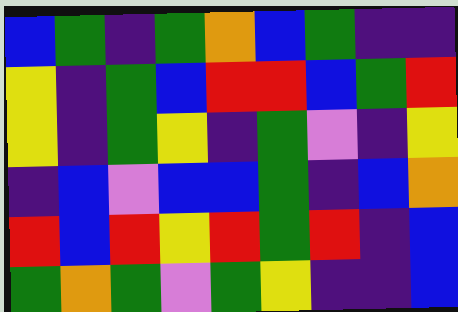[["blue", "green", "indigo", "green", "orange", "blue", "green", "indigo", "indigo"], ["yellow", "indigo", "green", "blue", "red", "red", "blue", "green", "red"], ["yellow", "indigo", "green", "yellow", "indigo", "green", "violet", "indigo", "yellow"], ["indigo", "blue", "violet", "blue", "blue", "green", "indigo", "blue", "orange"], ["red", "blue", "red", "yellow", "red", "green", "red", "indigo", "blue"], ["green", "orange", "green", "violet", "green", "yellow", "indigo", "indigo", "blue"]]